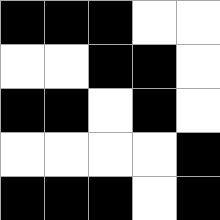[["black", "black", "black", "white", "white"], ["white", "white", "black", "black", "white"], ["black", "black", "white", "black", "white"], ["white", "white", "white", "white", "black"], ["black", "black", "black", "white", "black"]]